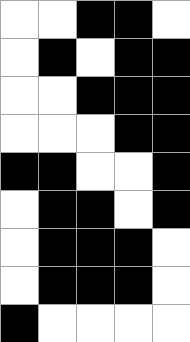[["white", "white", "black", "black", "white"], ["white", "black", "white", "black", "black"], ["white", "white", "black", "black", "black"], ["white", "white", "white", "black", "black"], ["black", "black", "white", "white", "black"], ["white", "black", "black", "white", "black"], ["white", "black", "black", "black", "white"], ["white", "black", "black", "black", "white"], ["black", "white", "white", "white", "white"]]